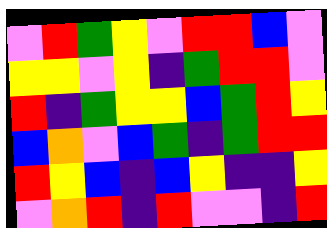[["violet", "red", "green", "yellow", "violet", "red", "red", "blue", "violet"], ["yellow", "yellow", "violet", "yellow", "indigo", "green", "red", "red", "violet"], ["red", "indigo", "green", "yellow", "yellow", "blue", "green", "red", "yellow"], ["blue", "orange", "violet", "blue", "green", "indigo", "green", "red", "red"], ["red", "yellow", "blue", "indigo", "blue", "yellow", "indigo", "indigo", "yellow"], ["violet", "orange", "red", "indigo", "red", "violet", "violet", "indigo", "red"]]